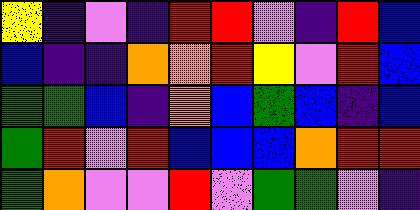[["yellow", "indigo", "violet", "indigo", "red", "red", "violet", "indigo", "red", "blue"], ["blue", "indigo", "indigo", "orange", "orange", "red", "yellow", "violet", "red", "blue"], ["green", "green", "blue", "indigo", "orange", "blue", "green", "blue", "indigo", "blue"], ["green", "red", "violet", "red", "blue", "blue", "blue", "orange", "red", "red"], ["green", "orange", "violet", "violet", "red", "violet", "green", "green", "violet", "indigo"]]